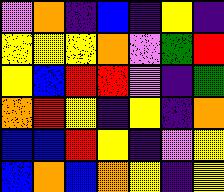[["violet", "orange", "indigo", "blue", "indigo", "yellow", "indigo"], ["yellow", "yellow", "yellow", "orange", "violet", "green", "red"], ["yellow", "blue", "red", "red", "violet", "indigo", "green"], ["orange", "red", "yellow", "indigo", "yellow", "indigo", "orange"], ["blue", "blue", "red", "yellow", "indigo", "violet", "yellow"], ["blue", "orange", "blue", "orange", "yellow", "indigo", "yellow"]]